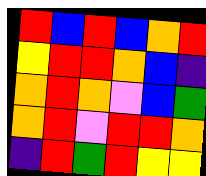[["red", "blue", "red", "blue", "orange", "red"], ["yellow", "red", "red", "orange", "blue", "indigo"], ["orange", "red", "orange", "violet", "blue", "green"], ["orange", "red", "violet", "red", "red", "orange"], ["indigo", "red", "green", "red", "yellow", "yellow"]]